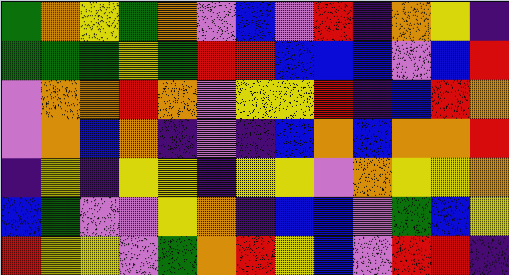[["green", "orange", "yellow", "green", "orange", "violet", "blue", "violet", "red", "indigo", "orange", "yellow", "indigo"], ["green", "green", "green", "yellow", "green", "red", "red", "blue", "blue", "blue", "violet", "blue", "red"], ["violet", "orange", "orange", "red", "orange", "violet", "yellow", "yellow", "red", "indigo", "blue", "red", "orange"], ["violet", "orange", "blue", "orange", "indigo", "violet", "indigo", "blue", "orange", "blue", "orange", "orange", "red"], ["indigo", "yellow", "indigo", "yellow", "yellow", "indigo", "yellow", "yellow", "violet", "orange", "yellow", "yellow", "orange"], ["blue", "green", "violet", "violet", "yellow", "orange", "indigo", "blue", "blue", "violet", "green", "blue", "yellow"], ["red", "yellow", "yellow", "violet", "green", "orange", "red", "yellow", "blue", "violet", "red", "red", "indigo"]]